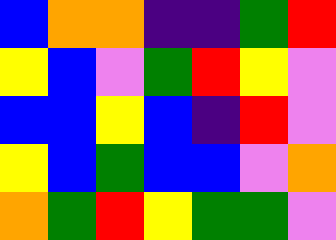[["blue", "orange", "orange", "indigo", "indigo", "green", "red"], ["yellow", "blue", "violet", "green", "red", "yellow", "violet"], ["blue", "blue", "yellow", "blue", "indigo", "red", "violet"], ["yellow", "blue", "green", "blue", "blue", "violet", "orange"], ["orange", "green", "red", "yellow", "green", "green", "violet"]]